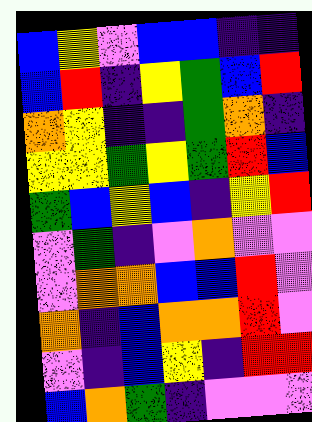[["blue", "yellow", "violet", "blue", "blue", "indigo", "indigo"], ["blue", "red", "indigo", "yellow", "green", "blue", "red"], ["orange", "yellow", "indigo", "indigo", "green", "orange", "indigo"], ["yellow", "yellow", "green", "yellow", "green", "red", "blue"], ["green", "blue", "yellow", "blue", "indigo", "yellow", "red"], ["violet", "green", "indigo", "violet", "orange", "violet", "violet"], ["violet", "orange", "orange", "blue", "blue", "red", "violet"], ["orange", "indigo", "blue", "orange", "orange", "red", "violet"], ["violet", "indigo", "blue", "yellow", "indigo", "red", "red"], ["blue", "orange", "green", "indigo", "violet", "violet", "violet"]]